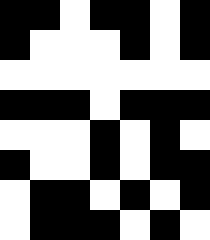[["black", "black", "white", "black", "black", "white", "black"], ["black", "white", "white", "white", "black", "white", "black"], ["white", "white", "white", "white", "white", "white", "white"], ["black", "black", "black", "white", "black", "black", "black"], ["white", "white", "white", "black", "white", "black", "white"], ["black", "white", "white", "black", "white", "black", "black"], ["white", "black", "black", "white", "black", "white", "black"], ["white", "black", "black", "black", "white", "black", "white"]]